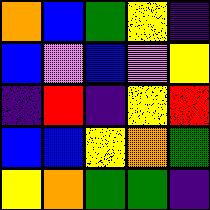[["orange", "blue", "green", "yellow", "indigo"], ["blue", "violet", "blue", "violet", "yellow"], ["indigo", "red", "indigo", "yellow", "red"], ["blue", "blue", "yellow", "orange", "green"], ["yellow", "orange", "green", "green", "indigo"]]